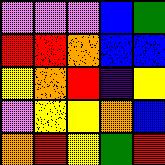[["violet", "violet", "violet", "blue", "green"], ["red", "red", "orange", "blue", "blue"], ["yellow", "orange", "red", "indigo", "yellow"], ["violet", "yellow", "yellow", "orange", "blue"], ["orange", "red", "yellow", "green", "red"]]